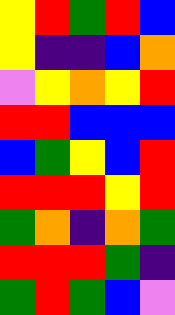[["yellow", "red", "green", "red", "blue"], ["yellow", "indigo", "indigo", "blue", "orange"], ["violet", "yellow", "orange", "yellow", "red"], ["red", "red", "blue", "blue", "blue"], ["blue", "green", "yellow", "blue", "red"], ["red", "red", "red", "yellow", "red"], ["green", "orange", "indigo", "orange", "green"], ["red", "red", "red", "green", "indigo"], ["green", "red", "green", "blue", "violet"]]